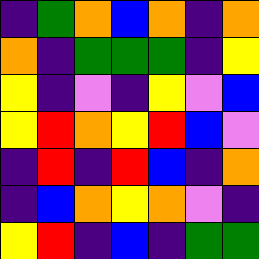[["indigo", "green", "orange", "blue", "orange", "indigo", "orange"], ["orange", "indigo", "green", "green", "green", "indigo", "yellow"], ["yellow", "indigo", "violet", "indigo", "yellow", "violet", "blue"], ["yellow", "red", "orange", "yellow", "red", "blue", "violet"], ["indigo", "red", "indigo", "red", "blue", "indigo", "orange"], ["indigo", "blue", "orange", "yellow", "orange", "violet", "indigo"], ["yellow", "red", "indigo", "blue", "indigo", "green", "green"]]